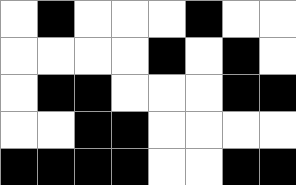[["white", "black", "white", "white", "white", "black", "white", "white"], ["white", "white", "white", "white", "black", "white", "black", "white"], ["white", "black", "black", "white", "white", "white", "black", "black"], ["white", "white", "black", "black", "white", "white", "white", "white"], ["black", "black", "black", "black", "white", "white", "black", "black"]]